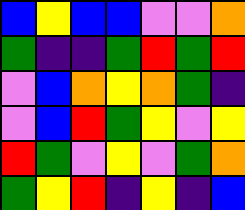[["blue", "yellow", "blue", "blue", "violet", "violet", "orange"], ["green", "indigo", "indigo", "green", "red", "green", "red"], ["violet", "blue", "orange", "yellow", "orange", "green", "indigo"], ["violet", "blue", "red", "green", "yellow", "violet", "yellow"], ["red", "green", "violet", "yellow", "violet", "green", "orange"], ["green", "yellow", "red", "indigo", "yellow", "indigo", "blue"]]